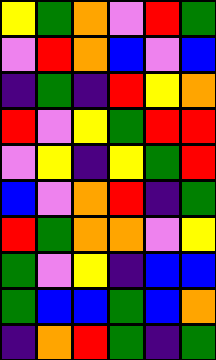[["yellow", "green", "orange", "violet", "red", "green"], ["violet", "red", "orange", "blue", "violet", "blue"], ["indigo", "green", "indigo", "red", "yellow", "orange"], ["red", "violet", "yellow", "green", "red", "red"], ["violet", "yellow", "indigo", "yellow", "green", "red"], ["blue", "violet", "orange", "red", "indigo", "green"], ["red", "green", "orange", "orange", "violet", "yellow"], ["green", "violet", "yellow", "indigo", "blue", "blue"], ["green", "blue", "blue", "green", "blue", "orange"], ["indigo", "orange", "red", "green", "indigo", "green"]]